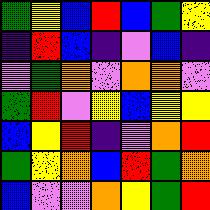[["green", "yellow", "blue", "red", "blue", "green", "yellow"], ["indigo", "red", "blue", "indigo", "violet", "blue", "indigo"], ["violet", "green", "orange", "violet", "orange", "orange", "violet"], ["green", "red", "violet", "yellow", "blue", "yellow", "yellow"], ["blue", "yellow", "red", "indigo", "violet", "orange", "red"], ["green", "yellow", "orange", "blue", "red", "green", "orange"], ["blue", "violet", "violet", "orange", "yellow", "green", "red"]]